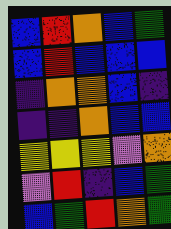[["blue", "red", "orange", "blue", "green"], ["blue", "red", "blue", "blue", "blue"], ["indigo", "orange", "orange", "blue", "indigo"], ["indigo", "indigo", "orange", "blue", "blue"], ["yellow", "yellow", "yellow", "violet", "orange"], ["violet", "red", "indigo", "blue", "green"], ["blue", "green", "red", "orange", "green"]]